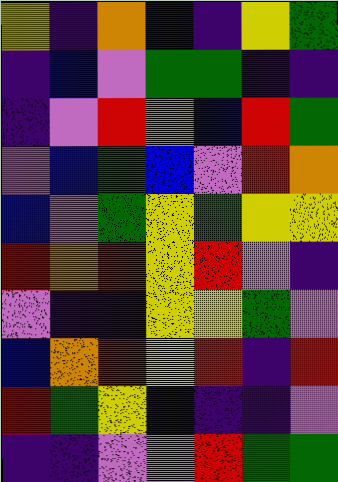[["yellow", "indigo", "orange", "blue", "indigo", "yellow", "green"], ["indigo", "blue", "violet", "green", "green", "indigo", "indigo"], ["indigo", "violet", "red", "orange", "blue", "red", "green"], ["violet", "blue", "green", "blue", "violet", "red", "orange"], ["blue", "violet", "green", "yellow", "green", "yellow", "yellow"], ["red", "orange", "red", "yellow", "red", "violet", "indigo"], ["violet", "indigo", "indigo", "yellow", "yellow", "green", "violet"], ["blue", "orange", "red", "yellow", "red", "indigo", "red"], ["red", "green", "yellow", "blue", "indigo", "indigo", "violet"], ["indigo", "indigo", "violet", "violet", "red", "green", "green"]]